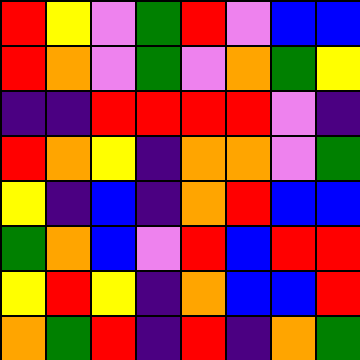[["red", "yellow", "violet", "green", "red", "violet", "blue", "blue"], ["red", "orange", "violet", "green", "violet", "orange", "green", "yellow"], ["indigo", "indigo", "red", "red", "red", "red", "violet", "indigo"], ["red", "orange", "yellow", "indigo", "orange", "orange", "violet", "green"], ["yellow", "indigo", "blue", "indigo", "orange", "red", "blue", "blue"], ["green", "orange", "blue", "violet", "red", "blue", "red", "red"], ["yellow", "red", "yellow", "indigo", "orange", "blue", "blue", "red"], ["orange", "green", "red", "indigo", "red", "indigo", "orange", "green"]]